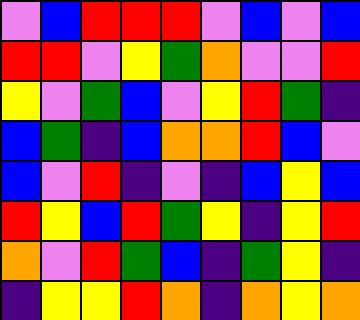[["violet", "blue", "red", "red", "red", "violet", "blue", "violet", "blue"], ["red", "red", "violet", "yellow", "green", "orange", "violet", "violet", "red"], ["yellow", "violet", "green", "blue", "violet", "yellow", "red", "green", "indigo"], ["blue", "green", "indigo", "blue", "orange", "orange", "red", "blue", "violet"], ["blue", "violet", "red", "indigo", "violet", "indigo", "blue", "yellow", "blue"], ["red", "yellow", "blue", "red", "green", "yellow", "indigo", "yellow", "red"], ["orange", "violet", "red", "green", "blue", "indigo", "green", "yellow", "indigo"], ["indigo", "yellow", "yellow", "red", "orange", "indigo", "orange", "yellow", "orange"]]